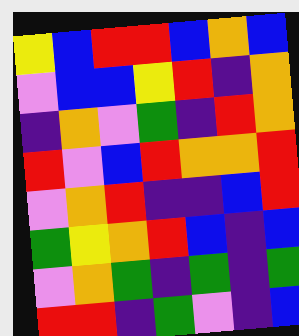[["yellow", "blue", "red", "red", "blue", "orange", "blue"], ["violet", "blue", "blue", "yellow", "red", "indigo", "orange"], ["indigo", "orange", "violet", "green", "indigo", "red", "orange"], ["red", "violet", "blue", "red", "orange", "orange", "red"], ["violet", "orange", "red", "indigo", "indigo", "blue", "red"], ["green", "yellow", "orange", "red", "blue", "indigo", "blue"], ["violet", "orange", "green", "indigo", "green", "indigo", "green"], ["red", "red", "indigo", "green", "violet", "indigo", "blue"]]